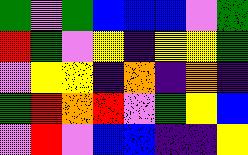[["green", "violet", "green", "blue", "blue", "blue", "violet", "green"], ["red", "green", "violet", "yellow", "indigo", "yellow", "yellow", "green"], ["violet", "yellow", "yellow", "indigo", "orange", "indigo", "orange", "indigo"], ["green", "red", "orange", "red", "violet", "green", "yellow", "blue"], ["violet", "red", "violet", "blue", "blue", "indigo", "indigo", "yellow"]]